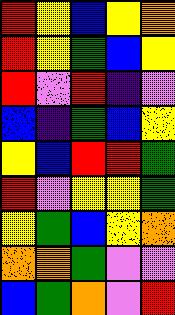[["red", "yellow", "blue", "yellow", "orange"], ["red", "yellow", "green", "blue", "yellow"], ["red", "violet", "red", "indigo", "violet"], ["blue", "indigo", "green", "blue", "yellow"], ["yellow", "blue", "red", "red", "green"], ["red", "violet", "yellow", "yellow", "green"], ["yellow", "green", "blue", "yellow", "orange"], ["orange", "orange", "green", "violet", "violet"], ["blue", "green", "orange", "violet", "red"]]